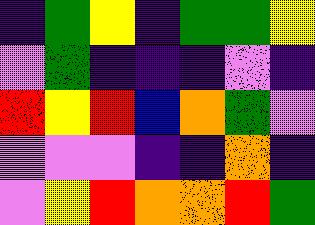[["indigo", "green", "yellow", "indigo", "green", "green", "yellow"], ["violet", "green", "indigo", "indigo", "indigo", "violet", "indigo"], ["red", "yellow", "red", "blue", "orange", "green", "violet"], ["violet", "violet", "violet", "indigo", "indigo", "orange", "indigo"], ["violet", "yellow", "red", "orange", "orange", "red", "green"]]